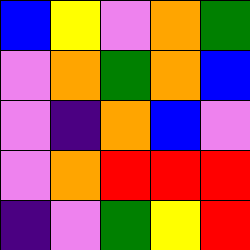[["blue", "yellow", "violet", "orange", "green"], ["violet", "orange", "green", "orange", "blue"], ["violet", "indigo", "orange", "blue", "violet"], ["violet", "orange", "red", "red", "red"], ["indigo", "violet", "green", "yellow", "red"]]